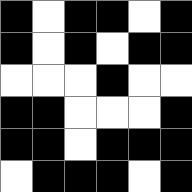[["black", "white", "black", "black", "white", "black"], ["black", "white", "black", "white", "black", "black"], ["white", "white", "white", "black", "white", "white"], ["black", "black", "white", "white", "white", "black"], ["black", "black", "white", "black", "black", "black"], ["white", "black", "black", "black", "white", "black"]]